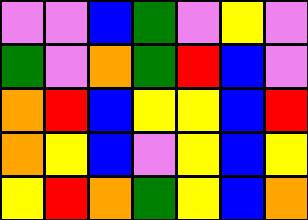[["violet", "violet", "blue", "green", "violet", "yellow", "violet"], ["green", "violet", "orange", "green", "red", "blue", "violet"], ["orange", "red", "blue", "yellow", "yellow", "blue", "red"], ["orange", "yellow", "blue", "violet", "yellow", "blue", "yellow"], ["yellow", "red", "orange", "green", "yellow", "blue", "orange"]]